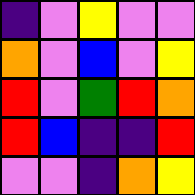[["indigo", "violet", "yellow", "violet", "violet"], ["orange", "violet", "blue", "violet", "yellow"], ["red", "violet", "green", "red", "orange"], ["red", "blue", "indigo", "indigo", "red"], ["violet", "violet", "indigo", "orange", "yellow"]]